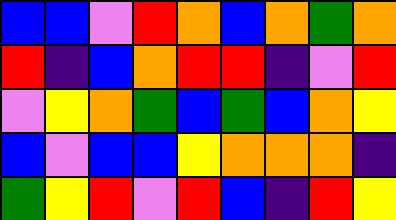[["blue", "blue", "violet", "red", "orange", "blue", "orange", "green", "orange"], ["red", "indigo", "blue", "orange", "red", "red", "indigo", "violet", "red"], ["violet", "yellow", "orange", "green", "blue", "green", "blue", "orange", "yellow"], ["blue", "violet", "blue", "blue", "yellow", "orange", "orange", "orange", "indigo"], ["green", "yellow", "red", "violet", "red", "blue", "indigo", "red", "yellow"]]